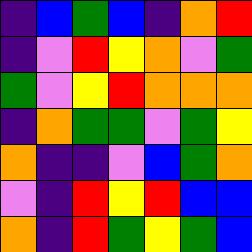[["indigo", "blue", "green", "blue", "indigo", "orange", "red"], ["indigo", "violet", "red", "yellow", "orange", "violet", "green"], ["green", "violet", "yellow", "red", "orange", "orange", "orange"], ["indigo", "orange", "green", "green", "violet", "green", "yellow"], ["orange", "indigo", "indigo", "violet", "blue", "green", "orange"], ["violet", "indigo", "red", "yellow", "red", "blue", "blue"], ["orange", "indigo", "red", "green", "yellow", "green", "blue"]]